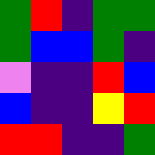[["green", "red", "indigo", "green", "green"], ["green", "blue", "blue", "green", "indigo"], ["violet", "indigo", "indigo", "red", "blue"], ["blue", "indigo", "indigo", "yellow", "red"], ["red", "red", "indigo", "indigo", "green"]]